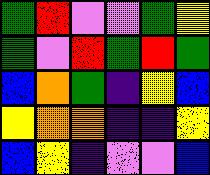[["green", "red", "violet", "violet", "green", "yellow"], ["green", "violet", "red", "green", "red", "green"], ["blue", "orange", "green", "indigo", "yellow", "blue"], ["yellow", "orange", "orange", "indigo", "indigo", "yellow"], ["blue", "yellow", "indigo", "violet", "violet", "blue"]]